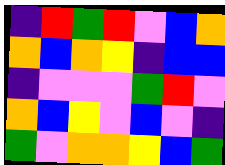[["indigo", "red", "green", "red", "violet", "blue", "orange"], ["orange", "blue", "orange", "yellow", "indigo", "blue", "blue"], ["indigo", "violet", "violet", "violet", "green", "red", "violet"], ["orange", "blue", "yellow", "violet", "blue", "violet", "indigo"], ["green", "violet", "orange", "orange", "yellow", "blue", "green"]]